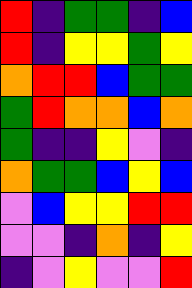[["red", "indigo", "green", "green", "indigo", "blue"], ["red", "indigo", "yellow", "yellow", "green", "yellow"], ["orange", "red", "red", "blue", "green", "green"], ["green", "red", "orange", "orange", "blue", "orange"], ["green", "indigo", "indigo", "yellow", "violet", "indigo"], ["orange", "green", "green", "blue", "yellow", "blue"], ["violet", "blue", "yellow", "yellow", "red", "red"], ["violet", "violet", "indigo", "orange", "indigo", "yellow"], ["indigo", "violet", "yellow", "violet", "violet", "red"]]